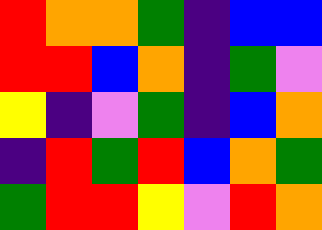[["red", "orange", "orange", "green", "indigo", "blue", "blue"], ["red", "red", "blue", "orange", "indigo", "green", "violet"], ["yellow", "indigo", "violet", "green", "indigo", "blue", "orange"], ["indigo", "red", "green", "red", "blue", "orange", "green"], ["green", "red", "red", "yellow", "violet", "red", "orange"]]